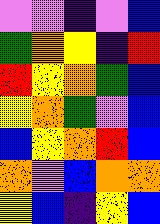[["violet", "violet", "indigo", "violet", "blue"], ["green", "orange", "yellow", "indigo", "red"], ["red", "yellow", "orange", "green", "blue"], ["yellow", "orange", "green", "violet", "blue"], ["blue", "yellow", "orange", "red", "blue"], ["orange", "violet", "blue", "orange", "orange"], ["yellow", "blue", "indigo", "yellow", "blue"]]